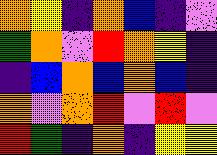[["orange", "yellow", "indigo", "orange", "blue", "indigo", "violet"], ["green", "orange", "violet", "red", "orange", "yellow", "indigo"], ["indigo", "blue", "orange", "blue", "orange", "blue", "indigo"], ["orange", "violet", "orange", "red", "violet", "red", "violet"], ["red", "green", "indigo", "orange", "indigo", "yellow", "yellow"]]